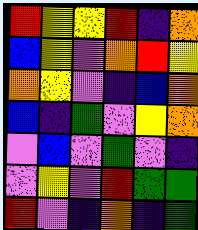[["red", "yellow", "yellow", "red", "indigo", "orange"], ["blue", "yellow", "violet", "orange", "red", "yellow"], ["orange", "yellow", "violet", "indigo", "blue", "orange"], ["blue", "indigo", "green", "violet", "yellow", "orange"], ["violet", "blue", "violet", "green", "violet", "indigo"], ["violet", "yellow", "violet", "red", "green", "green"], ["red", "violet", "indigo", "orange", "indigo", "green"]]